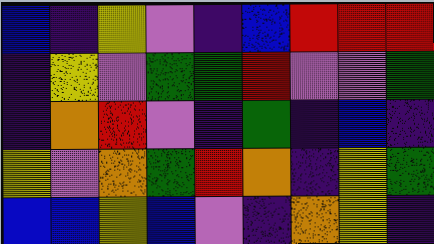[["blue", "indigo", "yellow", "violet", "indigo", "blue", "red", "red", "red"], ["indigo", "yellow", "violet", "green", "green", "red", "violet", "violet", "green"], ["indigo", "orange", "red", "violet", "indigo", "green", "indigo", "blue", "indigo"], ["yellow", "violet", "orange", "green", "red", "orange", "indigo", "yellow", "green"], ["blue", "blue", "yellow", "blue", "violet", "indigo", "orange", "yellow", "indigo"]]